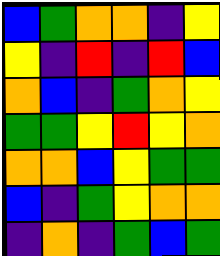[["blue", "green", "orange", "orange", "indigo", "yellow"], ["yellow", "indigo", "red", "indigo", "red", "blue"], ["orange", "blue", "indigo", "green", "orange", "yellow"], ["green", "green", "yellow", "red", "yellow", "orange"], ["orange", "orange", "blue", "yellow", "green", "green"], ["blue", "indigo", "green", "yellow", "orange", "orange"], ["indigo", "orange", "indigo", "green", "blue", "green"]]